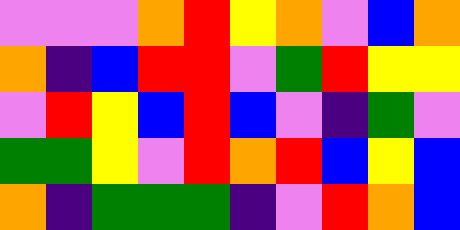[["violet", "violet", "violet", "orange", "red", "yellow", "orange", "violet", "blue", "orange"], ["orange", "indigo", "blue", "red", "red", "violet", "green", "red", "yellow", "yellow"], ["violet", "red", "yellow", "blue", "red", "blue", "violet", "indigo", "green", "violet"], ["green", "green", "yellow", "violet", "red", "orange", "red", "blue", "yellow", "blue"], ["orange", "indigo", "green", "green", "green", "indigo", "violet", "red", "orange", "blue"]]